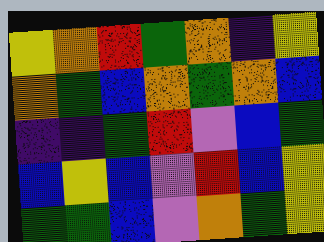[["yellow", "orange", "red", "green", "orange", "indigo", "yellow"], ["orange", "green", "blue", "orange", "green", "orange", "blue"], ["indigo", "indigo", "green", "red", "violet", "blue", "green"], ["blue", "yellow", "blue", "violet", "red", "blue", "yellow"], ["green", "green", "blue", "violet", "orange", "green", "yellow"]]